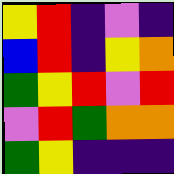[["yellow", "red", "indigo", "violet", "indigo"], ["blue", "red", "indigo", "yellow", "orange"], ["green", "yellow", "red", "violet", "red"], ["violet", "red", "green", "orange", "orange"], ["green", "yellow", "indigo", "indigo", "indigo"]]